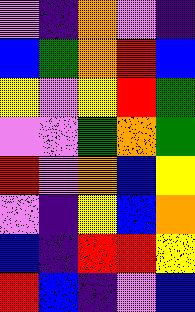[["violet", "indigo", "orange", "violet", "indigo"], ["blue", "green", "orange", "red", "blue"], ["yellow", "violet", "yellow", "red", "green"], ["violet", "violet", "green", "orange", "green"], ["red", "violet", "orange", "blue", "yellow"], ["violet", "indigo", "yellow", "blue", "orange"], ["blue", "indigo", "red", "red", "yellow"], ["red", "blue", "indigo", "violet", "blue"]]